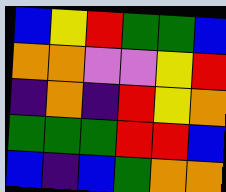[["blue", "yellow", "red", "green", "green", "blue"], ["orange", "orange", "violet", "violet", "yellow", "red"], ["indigo", "orange", "indigo", "red", "yellow", "orange"], ["green", "green", "green", "red", "red", "blue"], ["blue", "indigo", "blue", "green", "orange", "orange"]]